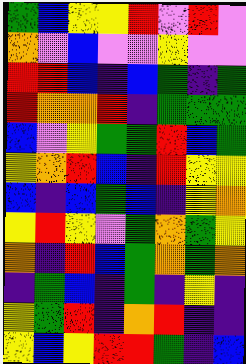[["green", "blue", "yellow", "yellow", "red", "violet", "red", "violet"], ["orange", "violet", "blue", "violet", "violet", "yellow", "violet", "violet"], ["red", "red", "blue", "indigo", "blue", "green", "indigo", "green"], ["red", "orange", "orange", "red", "indigo", "green", "green", "green"], ["blue", "violet", "yellow", "green", "green", "red", "blue", "green"], ["yellow", "orange", "red", "blue", "indigo", "red", "yellow", "yellow"], ["blue", "indigo", "blue", "green", "blue", "indigo", "yellow", "orange"], ["yellow", "red", "yellow", "violet", "green", "orange", "green", "yellow"], ["orange", "indigo", "red", "blue", "green", "orange", "green", "orange"], ["indigo", "green", "blue", "indigo", "green", "indigo", "yellow", "indigo"], ["yellow", "green", "red", "indigo", "orange", "red", "indigo", "indigo"], ["yellow", "blue", "yellow", "red", "red", "green", "indigo", "blue"]]